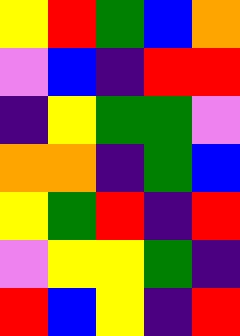[["yellow", "red", "green", "blue", "orange"], ["violet", "blue", "indigo", "red", "red"], ["indigo", "yellow", "green", "green", "violet"], ["orange", "orange", "indigo", "green", "blue"], ["yellow", "green", "red", "indigo", "red"], ["violet", "yellow", "yellow", "green", "indigo"], ["red", "blue", "yellow", "indigo", "red"]]